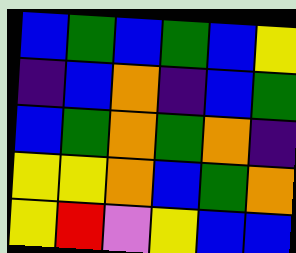[["blue", "green", "blue", "green", "blue", "yellow"], ["indigo", "blue", "orange", "indigo", "blue", "green"], ["blue", "green", "orange", "green", "orange", "indigo"], ["yellow", "yellow", "orange", "blue", "green", "orange"], ["yellow", "red", "violet", "yellow", "blue", "blue"]]